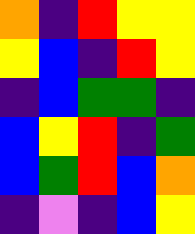[["orange", "indigo", "red", "yellow", "yellow"], ["yellow", "blue", "indigo", "red", "yellow"], ["indigo", "blue", "green", "green", "indigo"], ["blue", "yellow", "red", "indigo", "green"], ["blue", "green", "red", "blue", "orange"], ["indigo", "violet", "indigo", "blue", "yellow"]]